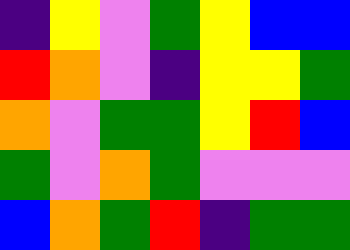[["indigo", "yellow", "violet", "green", "yellow", "blue", "blue"], ["red", "orange", "violet", "indigo", "yellow", "yellow", "green"], ["orange", "violet", "green", "green", "yellow", "red", "blue"], ["green", "violet", "orange", "green", "violet", "violet", "violet"], ["blue", "orange", "green", "red", "indigo", "green", "green"]]